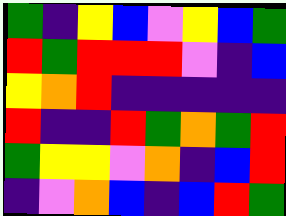[["green", "indigo", "yellow", "blue", "violet", "yellow", "blue", "green"], ["red", "green", "red", "red", "red", "violet", "indigo", "blue"], ["yellow", "orange", "red", "indigo", "indigo", "indigo", "indigo", "indigo"], ["red", "indigo", "indigo", "red", "green", "orange", "green", "red"], ["green", "yellow", "yellow", "violet", "orange", "indigo", "blue", "red"], ["indigo", "violet", "orange", "blue", "indigo", "blue", "red", "green"]]